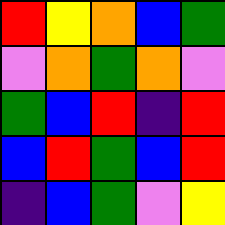[["red", "yellow", "orange", "blue", "green"], ["violet", "orange", "green", "orange", "violet"], ["green", "blue", "red", "indigo", "red"], ["blue", "red", "green", "blue", "red"], ["indigo", "blue", "green", "violet", "yellow"]]